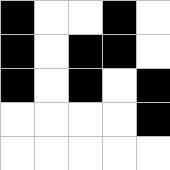[["black", "white", "white", "black", "white"], ["black", "white", "black", "black", "white"], ["black", "white", "black", "white", "black"], ["white", "white", "white", "white", "black"], ["white", "white", "white", "white", "white"]]